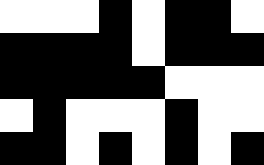[["white", "white", "white", "black", "white", "black", "black", "white"], ["black", "black", "black", "black", "white", "black", "black", "black"], ["black", "black", "black", "black", "black", "white", "white", "white"], ["white", "black", "white", "white", "white", "black", "white", "white"], ["black", "black", "white", "black", "white", "black", "white", "black"]]